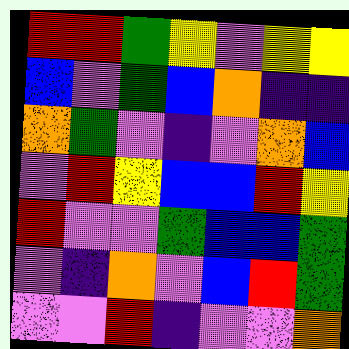[["red", "red", "green", "yellow", "violet", "yellow", "yellow"], ["blue", "violet", "green", "blue", "orange", "indigo", "indigo"], ["orange", "green", "violet", "indigo", "violet", "orange", "blue"], ["violet", "red", "yellow", "blue", "blue", "red", "yellow"], ["red", "violet", "violet", "green", "blue", "blue", "green"], ["violet", "indigo", "orange", "violet", "blue", "red", "green"], ["violet", "violet", "red", "indigo", "violet", "violet", "orange"]]